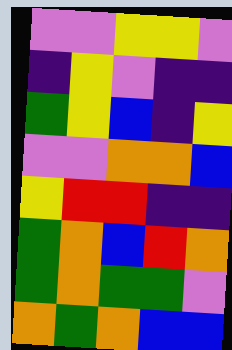[["violet", "violet", "yellow", "yellow", "violet"], ["indigo", "yellow", "violet", "indigo", "indigo"], ["green", "yellow", "blue", "indigo", "yellow"], ["violet", "violet", "orange", "orange", "blue"], ["yellow", "red", "red", "indigo", "indigo"], ["green", "orange", "blue", "red", "orange"], ["green", "orange", "green", "green", "violet"], ["orange", "green", "orange", "blue", "blue"]]